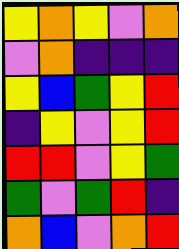[["yellow", "orange", "yellow", "violet", "orange"], ["violet", "orange", "indigo", "indigo", "indigo"], ["yellow", "blue", "green", "yellow", "red"], ["indigo", "yellow", "violet", "yellow", "red"], ["red", "red", "violet", "yellow", "green"], ["green", "violet", "green", "red", "indigo"], ["orange", "blue", "violet", "orange", "red"]]